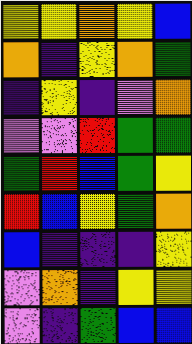[["yellow", "yellow", "orange", "yellow", "blue"], ["orange", "indigo", "yellow", "orange", "green"], ["indigo", "yellow", "indigo", "violet", "orange"], ["violet", "violet", "red", "green", "green"], ["green", "red", "blue", "green", "yellow"], ["red", "blue", "yellow", "green", "orange"], ["blue", "indigo", "indigo", "indigo", "yellow"], ["violet", "orange", "indigo", "yellow", "yellow"], ["violet", "indigo", "green", "blue", "blue"]]